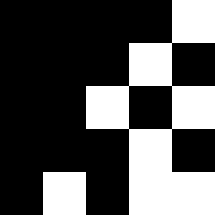[["black", "black", "black", "black", "white"], ["black", "black", "black", "white", "black"], ["black", "black", "white", "black", "white"], ["black", "black", "black", "white", "black"], ["black", "white", "black", "white", "white"]]